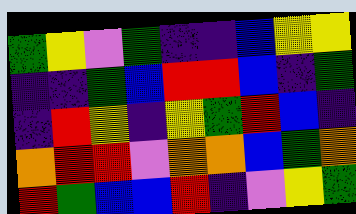[["green", "yellow", "violet", "green", "indigo", "indigo", "blue", "yellow", "yellow"], ["indigo", "indigo", "green", "blue", "red", "red", "blue", "indigo", "green"], ["indigo", "red", "yellow", "indigo", "yellow", "green", "red", "blue", "indigo"], ["orange", "red", "red", "violet", "orange", "orange", "blue", "green", "orange"], ["red", "green", "blue", "blue", "red", "indigo", "violet", "yellow", "green"]]